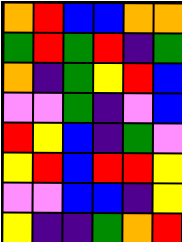[["orange", "red", "blue", "blue", "orange", "orange"], ["green", "red", "green", "red", "indigo", "green"], ["orange", "indigo", "green", "yellow", "red", "blue"], ["violet", "violet", "green", "indigo", "violet", "blue"], ["red", "yellow", "blue", "indigo", "green", "violet"], ["yellow", "red", "blue", "red", "red", "yellow"], ["violet", "violet", "blue", "blue", "indigo", "yellow"], ["yellow", "indigo", "indigo", "green", "orange", "red"]]